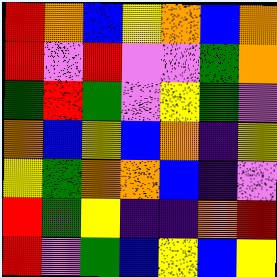[["red", "orange", "blue", "yellow", "orange", "blue", "orange"], ["red", "violet", "red", "violet", "violet", "green", "orange"], ["green", "red", "green", "violet", "yellow", "green", "violet"], ["orange", "blue", "yellow", "blue", "orange", "indigo", "yellow"], ["yellow", "green", "orange", "orange", "blue", "indigo", "violet"], ["red", "green", "yellow", "indigo", "indigo", "orange", "red"], ["red", "violet", "green", "blue", "yellow", "blue", "yellow"]]